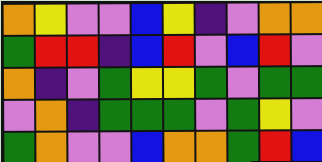[["orange", "yellow", "violet", "violet", "blue", "yellow", "indigo", "violet", "orange", "orange"], ["green", "red", "red", "indigo", "blue", "red", "violet", "blue", "red", "violet"], ["orange", "indigo", "violet", "green", "yellow", "yellow", "green", "violet", "green", "green"], ["violet", "orange", "indigo", "green", "green", "green", "violet", "green", "yellow", "violet"], ["green", "orange", "violet", "violet", "blue", "orange", "orange", "green", "red", "blue"]]